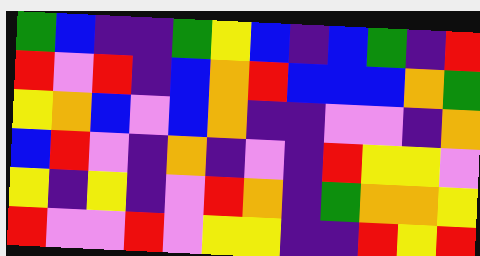[["green", "blue", "indigo", "indigo", "green", "yellow", "blue", "indigo", "blue", "green", "indigo", "red"], ["red", "violet", "red", "indigo", "blue", "orange", "red", "blue", "blue", "blue", "orange", "green"], ["yellow", "orange", "blue", "violet", "blue", "orange", "indigo", "indigo", "violet", "violet", "indigo", "orange"], ["blue", "red", "violet", "indigo", "orange", "indigo", "violet", "indigo", "red", "yellow", "yellow", "violet"], ["yellow", "indigo", "yellow", "indigo", "violet", "red", "orange", "indigo", "green", "orange", "orange", "yellow"], ["red", "violet", "violet", "red", "violet", "yellow", "yellow", "indigo", "indigo", "red", "yellow", "red"]]